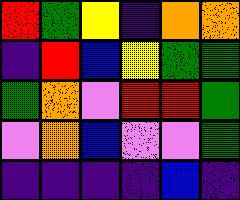[["red", "green", "yellow", "indigo", "orange", "orange"], ["indigo", "red", "blue", "yellow", "green", "green"], ["green", "orange", "violet", "red", "red", "green"], ["violet", "orange", "blue", "violet", "violet", "green"], ["indigo", "indigo", "indigo", "indigo", "blue", "indigo"]]